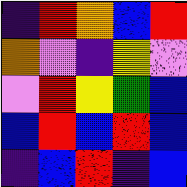[["indigo", "red", "orange", "blue", "red"], ["orange", "violet", "indigo", "yellow", "violet"], ["violet", "red", "yellow", "green", "blue"], ["blue", "red", "blue", "red", "blue"], ["indigo", "blue", "red", "indigo", "blue"]]